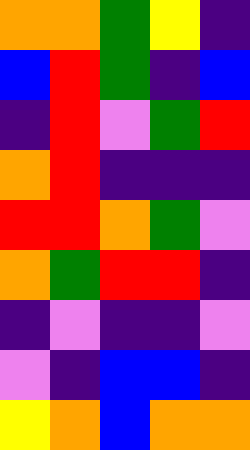[["orange", "orange", "green", "yellow", "indigo"], ["blue", "red", "green", "indigo", "blue"], ["indigo", "red", "violet", "green", "red"], ["orange", "red", "indigo", "indigo", "indigo"], ["red", "red", "orange", "green", "violet"], ["orange", "green", "red", "red", "indigo"], ["indigo", "violet", "indigo", "indigo", "violet"], ["violet", "indigo", "blue", "blue", "indigo"], ["yellow", "orange", "blue", "orange", "orange"]]